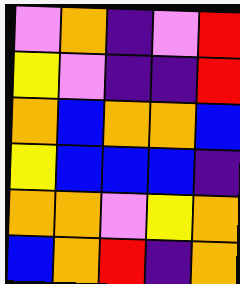[["violet", "orange", "indigo", "violet", "red"], ["yellow", "violet", "indigo", "indigo", "red"], ["orange", "blue", "orange", "orange", "blue"], ["yellow", "blue", "blue", "blue", "indigo"], ["orange", "orange", "violet", "yellow", "orange"], ["blue", "orange", "red", "indigo", "orange"]]